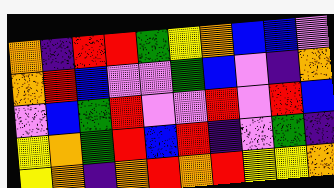[["orange", "indigo", "red", "red", "green", "yellow", "orange", "blue", "blue", "violet"], ["orange", "red", "blue", "violet", "violet", "green", "blue", "violet", "indigo", "orange"], ["violet", "blue", "green", "red", "violet", "violet", "red", "violet", "red", "blue"], ["yellow", "orange", "green", "red", "blue", "red", "indigo", "violet", "green", "indigo"], ["yellow", "orange", "indigo", "orange", "red", "orange", "red", "yellow", "yellow", "orange"]]